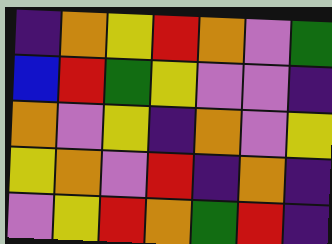[["indigo", "orange", "yellow", "red", "orange", "violet", "green"], ["blue", "red", "green", "yellow", "violet", "violet", "indigo"], ["orange", "violet", "yellow", "indigo", "orange", "violet", "yellow"], ["yellow", "orange", "violet", "red", "indigo", "orange", "indigo"], ["violet", "yellow", "red", "orange", "green", "red", "indigo"]]